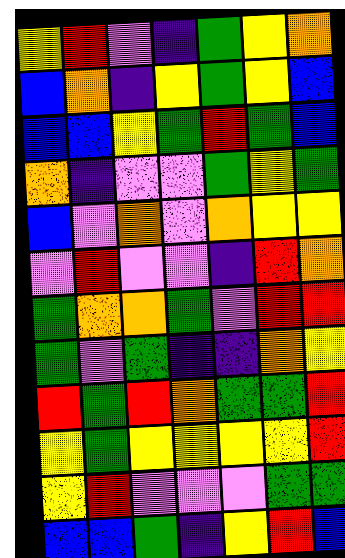[["yellow", "red", "violet", "indigo", "green", "yellow", "orange"], ["blue", "orange", "indigo", "yellow", "green", "yellow", "blue"], ["blue", "blue", "yellow", "green", "red", "green", "blue"], ["orange", "indigo", "violet", "violet", "green", "yellow", "green"], ["blue", "violet", "orange", "violet", "orange", "yellow", "yellow"], ["violet", "red", "violet", "violet", "indigo", "red", "orange"], ["green", "orange", "orange", "green", "violet", "red", "red"], ["green", "violet", "green", "indigo", "indigo", "orange", "yellow"], ["red", "green", "red", "orange", "green", "green", "red"], ["yellow", "green", "yellow", "yellow", "yellow", "yellow", "red"], ["yellow", "red", "violet", "violet", "violet", "green", "green"], ["blue", "blue", "green", "indigo", "yellow", "red", "blue"]]